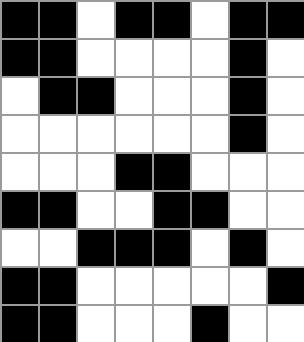[["black", "black", "white", "black", "black", "white", "black", "black"], ["black", "black", "white", "white", "white", "white", "black", "white"], ["white", "black", "black", "white", "white", "white", "black", "white"], ["white", "white", "white", "white", "white", "white", "black", "white"], ["white", "white", "white", "black", "black", "white", "white", "white"], ["black", "black", "white", "white", "black", "black", "white", "white"], ["white", "white", "black", "black", "black", "white", "black", "white"], ["black", "black", "white", "white", "white", "white", "white", "black"], ["black", "black", "white", "white", "white", "black", "white", "white"]]